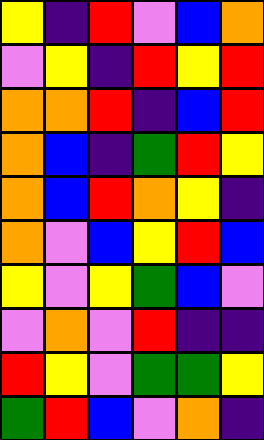[["yellow", "indigo", "red", "violet", "blue", "orange"], ["violet", "yellow", "indigo", "red", "yellow", "red"], ["orange", "orange", "red", "indigo", "blue", "red"], ["orange", "blue", "indigo", "green", "red", "yellow"], ["orange", "blue", "red", "orange", "yellow", "indigo"], ["orange", "violet", "blue", "yellow", "red", "blue"], ["yellow", "violet", "yellow", "green", "blue", "violet"], ["violet", "orange", "violet", "red", "indigo", "indigo"], ["red", "yellow", "violet", "green", "green", "yellow"], ["green", "red", "blue", "violet", "orange", "indigo"]]